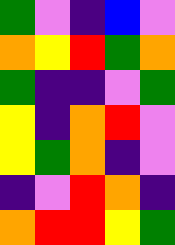[["green", "violet", "indigo", "blue", "violet"], ["orange", "yellow", "red", "green", "orange"], ["green", "indigo", "indigo", "violet", "green"], ["yellow", "indigo", "orange", "red", "violet"], ["yellow", "green", "orange", "indigo", "violet"], ["indigo", "violet", "red", "orange", "indigo"], ["orange", "red", "red", "yellow", "green"]]